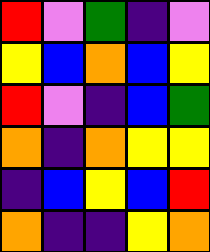[["red", "violet", "green", "indigo", "violet"], ["yellow", "blue", "orange", "blue", "yellow"], ["red", "violet", "indigo", "blue", "green"], ["orange", "indigo", "orange", "yellow", "yellow"], ["indigo", "blue", "yellow", "blue", "red"], ["orange", "indigo", "indigo", "yellow", "orange"]]